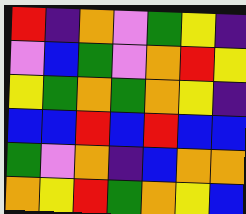[["red", "indigo", "orange", "violet", "green", "yellow", "indigo"], ["violet", "blue", "green", "violet", "orange", "red", "yellow"], ["yellow", "green", "orange", "green", "orange", "yellow", "indigo"], ["blue", "blue", "red", "blue", "red", "blue", "blue"], ["green", "violet", "orange", "indigo", "blue", "orange", "orange"], ["orange", "yellow", "red", "green", "orange", "yellow", "blue"]]